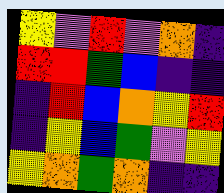[["yellow", "violet", "red", "violet", "orange", "indigo"], ["red", "red", "green", "blue", "indigo", "indigo"], ["indigo", "red", "blue", "orange", "yellow", "red"], ["indigo", "yellow", "blue", "green", "violet", "yellow"], ["yellow", "orange", "green", "orange", "indigo", "indigo"]]